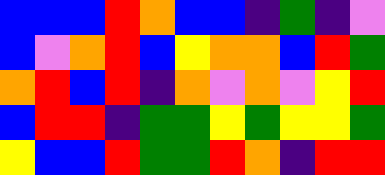[["blue", "blue", "blue", "red", "orange", "blue", "blue", "indigo", "green", "indigo", "violet"], ["blue", "violet", "orange", "red", "blue", "yellow", "orange", "orange", "blue", "red", "green"], ["orange", "red", "blue", "red", "indigo", "orange", "violet", "orange", "violet", "yellow", "red"], ["blue", "red", "red", "indigo", "green", "green", "yellow", "green", "yellow", "yellow", "green"], ["yellow", "blue", "blue", "red", "green", "green", "red", "orange", "indigo", "red", "red"]]